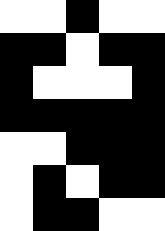[["white", "white", "black", "white", "white"], ["black", "black", "white", "black", "black"], ["black", "white", "white", "white", "black"], ["black", "black", "black", "black", "black"], ["white", "white", "black", "black", "black"], ["white", "black", "white", "black", "black"], ["white", "black", "black", "white", "white"]]